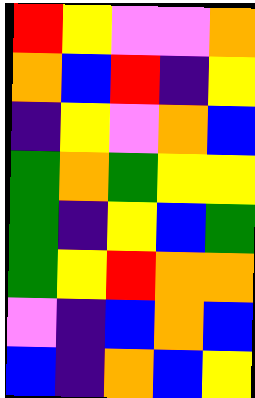[["red", "yellow", "violet", "violet", "orange"], ["orange", "blue", "red", "indigo", "yellow"], ["indigo", "yellow", "violet", "orange", "blue"], ["green", "orange", "green", "yellow", "yellow"], ["green", "indigo", "yellow", "blue", "green"], ["green", "yellow", "red", "orange", "orange"], ["violet", "indigo", "blue", "orange", "blue"], ["blue", "indigo", "orange", "blue", "yellow"]]